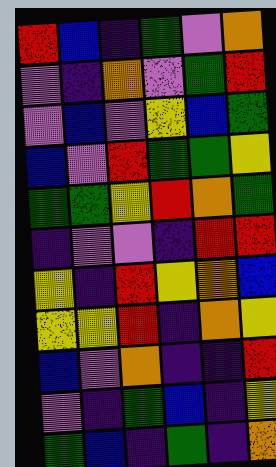[["red", "blue", "indigo", "green", "violet", "orange"], ["violet", "indigo", "orange", "violet", "green", "red"], ["violet", "blue", "violet", "yellow", "blue", "green"], ["blue", "violet", "red", "green", "green", "yellow"], ["green", "green", "yellow", "red", "orange", "green"], ["indigo", "violet", "violet", "indigo", "red", "red"], ["yellow", "indigo", "red", "yellow", "orange", "blue"], ["yellow", "yellow", "red", "indigo", "orange", "yellow"], ["blue", "violet", "orange", "indigo", "indigo", "red"], ["violet", "indigo", "green", "blue", "indigo", "yellow"], ["green", "blue", "indigo", "green", "indigo", "orange"]]